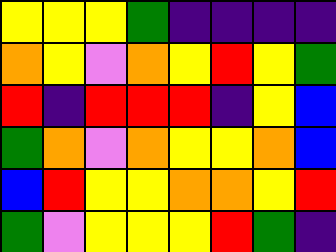[["yellow", "yellow", "yellow", "green", "indigo", "indigo", "indigo", "indigo"], ["orange", "yellow", "violet", "orange", "yellow", "red", "yellow", "green"], ["red", "indigo", "red", "red", "red", "indigo", "yellow", "blue"], ["green", "orange", "violet", "orange", "yellow", "yellow", "orange", "blue"], ["blue", "red", "yellow", "yellow", "orange", "orange", "yellow", "red"], ["green", "violet", "yellow", "yellow", "yellow", "red", "green", "indigo"]]